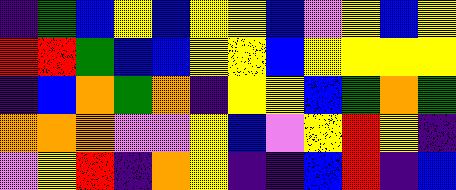[["indigo", "green", "blue", "yellow", "blue", "yellow", "yellow", "blue", "violet", "yellow", "blue", "yellow"], ["red", "red", "green", "blue", "blue", "yellow", "yellow", "blue", "yellow", "yellow", "yellow", "yellow"], ["indigo", "blue", "orange", "green", "orange", "indigo", "yellow", "yellow", "blue", "green", "orange", "green"], ["orange", "orange", "orange", "violet", "violet", "yellow", "blue", "violet", "yellow", "red", "yellow", "indigo"], ["violet", "yellow", "red", "indigo", "orange", "yellow", "indigo", "indigo", "blue", "red", "indigo", "blue"]]